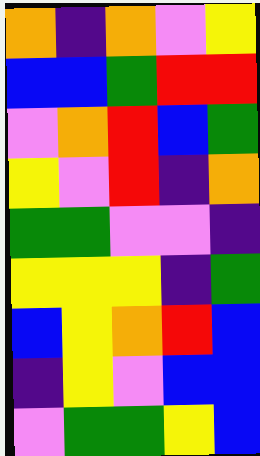[["orange", "indigo", "orange", "violet", "yellow"], ["blue", "blue", "green", "red", "red"], ["violet", "orange", "red", "blue", "green"], ["yellow", "violet", "red", "indigo", "orange"], ["green", "green", "violet", "violet", "indigo"], ["yellow", "yellow", "yellow", "indigo", "green"], ["blue", "yellow", "orange", "red", "blue"], ["indigo", "yellow", "violet", "blue", "blue"], ["violet", "green", "green", "yellow", "blue"]]